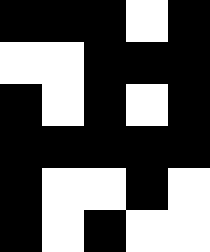[["black", "black", "black", "white", "black"], ["white", "white", "black", "black", "black"], ["black", "white", "black", "white", "black"], ["black", "black", "black", "black", "black"], ["black", "white", "white", "black", "white"], ["black", "white", "black", "white", "white"]]